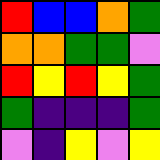[["red", "blue", "blue", "orange", "green"], ["orange", "orange", "green", "green", "violet"], ["red", "yellow", "red", "yellow", "green"], ["green", "indigo", "indigo", "indigo", "green"], ["violet", "indigo", "yellow", "violet", "yellow"]]